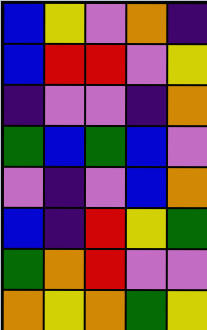[["blue", "yellow", "violet", "orange", "indigo"], ["blue", "red", "red", "violet", "yellow"], ["indigo", "violet", "violet", "indigo", "orange"], ["green", "blue", "green", "blue", "violet"], ["violet", "indigo", "violet", "blue", "orange"], ["blue", "indigo", "red", "yellow", "green"], ["green", "orange", "red", "violet", "violet"], ["orange", "yellow", "orange", "green", "yellow"]]